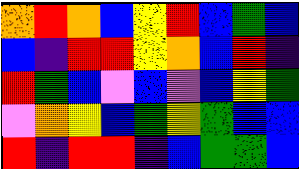[["orange", "red", "orange", "blue", "yellow", "red", "blue", "green", "blue"], ["blue", "indigo", "red", "red", "yellow", "orange", "blue", "red", "indigo"], ["red", "green", "blue", "violet", "blue", "violet", "blue", "yellow", "green"], ["violet", "orange", "yellow", "blue", "green", "yellow", "green", "blue", "blue"], ["red", "indigo", "red", "red", "indigo", "blue", "green", "green", "blue"]]